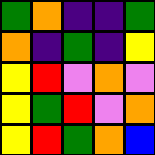[["green", "orange", "indigo", "indigo", "green"], ["orange", "indigo", "green", "indigo", "yellow"], ["yellow", "red", "violet", "orange", "violet"], ["yellow", "green", "red", "violet", "orange"], ["yellow", "red", "green", "orange", "blue"]]